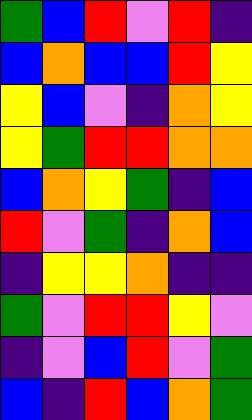[["green", "blue", "red", "violet", "red", "indigo"], ["blue", "orange", "blue", "blue", "red", "yellow"], ["yellow", "blue", "violet", "indigo", "orange", "yellow"], ["yellow", "green", "red", "red", "orange", "orange"], ["blue", "orange", "yellow", "green", "indigo", "blue"], ["red", "violet", "green", "indigo", "orange", "blue"], ["indigo", "yellow", "yellow", "orange", "indigo", "indigo"], ["green", "violet", "red", "red", "yellow", "violet"], ["indigo", "violet", "blue", "red", "violet", "green"], ["blue", "indigo", "red", "blue", "orange", "green"]]